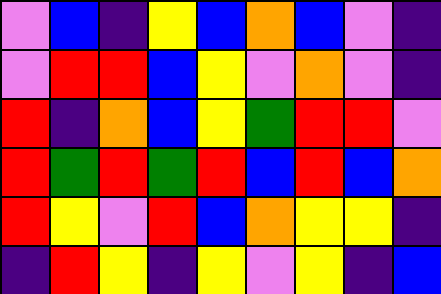[["violet", "blue", "indigo", "yellow", "blue", "orange", "blue", "violet", "indigo"], ["violet", "red", "red", "blue", "yellow", "violet", "orange", "violet", "indigo"], ["red", "indigo", "orange", "blue", "yellow", "green", "red", "red", "violet"], ["red", "green", "red", "green", "red", "blue", "red", "blue", "orange"], ["red", "yellow", "violet", "red", "blue", "orange", "yellow", "yellow", "indigo"], ["indigo", "red", "yellow", "indigo", "yellow", "violet", "yellow", "indigo", "blue"]]